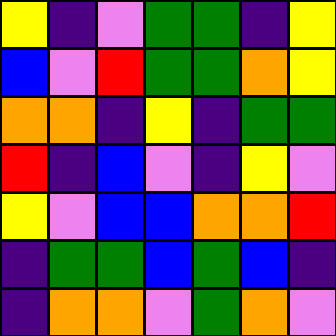[["yellow", "indigo", "violet", "green", "green", "indigo", "yellow"], ["blue", "violet", "red", "green", "green", "orange", "yellow"], ["orange", "orange", "indigo", "yellow", "indigo", "green", "green"], ["red", "indigo", "blue", "violet", "indigo", "yellow", "violet"], ["yellow", "violet", "blue", "blue", "orange", "orange", "red"], ["indigo", "green", "green", "blue", "green", "blue", "indigo"], ["indigo", "orange", "orange", "violet", "green", "orange", "violet"]]